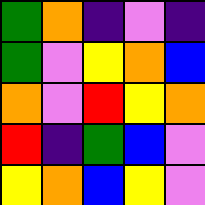[["green", "orange", "indigo", "violet", "indigo"], ["green", "violet", "yellow", "orange", "blue"], ["orange", "violet", "red", "yellow", "orange"], ["red", "indigo", "green", "blue", "violet"], ["yellow", "orange", "blue", "yellow", "violet"]]